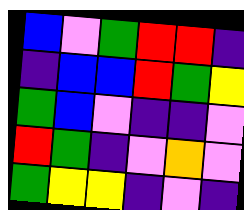[["blue", "violet", "green", "red", "red", "indigo"], ["indigo", "blue", "blue", "red", "green", "yellow"], ["green", "blue", "violet", "indigo", "indigo", "violet"], ["red", "green", "indigo", "violet", "orange", "violet"], ["green", "yellow", "yellow", "indigo", "violet", "indigo"]]